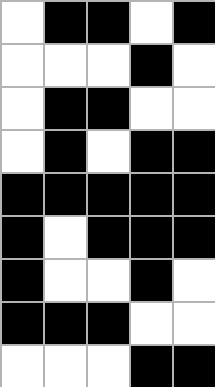[["white", "black", "black", "white", "black"], ["white", "white", "white", "black", "white"], ["white", "black", "black", "white", "white"], ["white", "black", "white", "black", "black"], ["black", "black", "black", "black", "black"], ["black", "white", "black", "black", "black"], ["black", "white", "white", "black", "white"], ["black", "black", "black", "white", "white"], ["white", "white", "white", "black", "black"]]